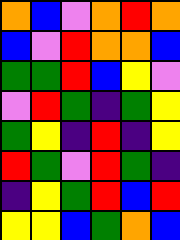[["orange", "blue", "violet", "orange", "red", "orange"], ["blue", "violet", "red", "orange", "orange", "blue"], ["green", "green", "red", "blue", "yellow", "violet"], ["violet", "red", "green", "indigo", "green", "yellow"], ["green", "yellow", "indigo", "red", "indigo", "yellow"], ["red", "green", "violet", "red", "green", "indigo"], ["indigo", "yellow", "green", "red", "blue", "red"], ["yellow", "yellow", "blue", "green", "orange", "blue"]]